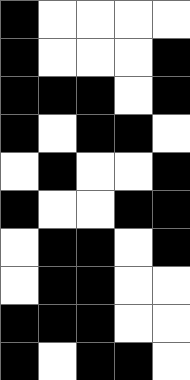[["black", "white", "white", "white", "white"], ["black", "white", "white", "white", "black"], ["black", "black", "black", "white", "black"], ["black", "white", "black", "black", "white"], ["white", "black", "white", "white", "black"], ["black", "white", "white", "black", "black"], ["white", "black", "black", "white", "black"], ["white", "black", "black", "white", "white"], ["black", "black", "black", "white", "white"], ["black", "white", "black", "black", "white"]]